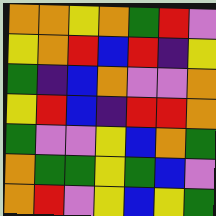[["orange", "orange", "yellow", "orange", "green", "red", "violet"], ["yellow", "orange", "red", "blue", "red", "indigo", "yellow"], ["green", "indigo", "blue", "orange", "violet", "violet", "orange"], ["yellow", "red", "blue", "indigo", "red", "red", "orange"], ["green", "violet", "violet", "yellow", "blue", "orange", "green"], ["orange", "green", "green", "yellow", "green", "blue", "violet"], ["orange", "red", "violet", "yellow", "blue", "yellow", "green"]]